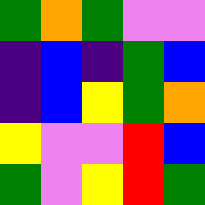[["green", "orange", "green", "violet", "violet"], ["indigo", "blue", "indigo", "green", "blue"], ["indigo", "blue", "yellow", "green", "orange"], ["yellow", "violet", "violet", "red", "blue"], ["green", "violet", "yellow", "red", "green"]]